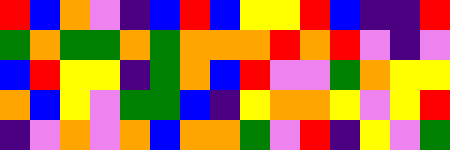[["red", "blue", "orange", "violet", "indigo", "blue", "red", "blue", "yellow", "yellow", "red", "blue", "indigo", "indigo", "red"], ["green", "orange", "green", "green", "orange", "green", "orange", "orange", "orange", "red", "orange", "red", "violet", "indigo", "violet"], ["blue", "red", "yellow", "yellow", "indigo", "green", "orange", "blue", "red", "violet", "violet", "green", "orange", "yellow", "yellow"], ["orange", "blue", "yellow", "violet", "green", "green", "blue", "indigo", "yellow", "orange", "orange", "yellow", "violet", "yellow", "red"], ["indigo", "violet", "orange", "violet", "orange", "blue", "orange", "orange", "green", "violet", "red", "indigo", "yellow", "violet", "green"]]